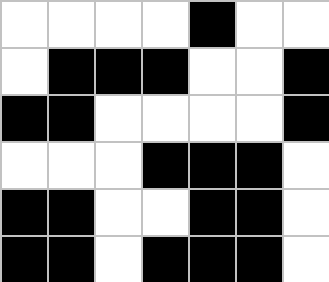[["white", "white", "white", "white", "black", "white", "white"], ["white", "black", "black", "black", "white", "white", "black"], ["black", "black", "white", "white", "white", "white", "black"], ["white", "white", "white", "black", "black", "black", "white"], ["black", "black", "white", "white", "black", "black", "white"], ["black", "black", "white", "black", "black", "black", "white"]]